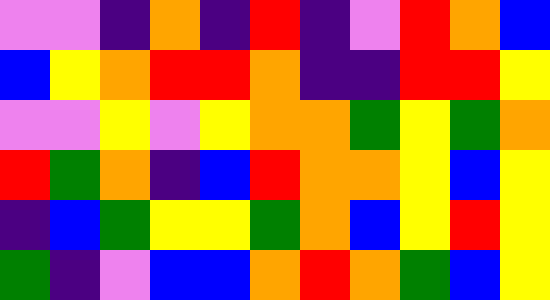[["violet", "violet", "indigo", "orange", "indigo", "red", "indigo", "violet", "red", "orange", "blue"], ["blue", "yellow", "orange", "red", "red", "orange", "indigo", "indigo", "red", "red", "yellow"], ["violet", "violet", "yellow", "violet", "yellow", "orange", "orange", "green", "yellow", "green", "orange"], ["red", "green", "orange", "indigo", "blue", "red", "orange", "orange", "yellow", "blue", "yellow"], ["indigo", "blue", "green", "yellow", "yellow", "green", "orange", "blue", "yellow", "red", "yellow"], ["green", "indigo", "violet", "blue", "blue", "orange", "red", "orange", "green", "blue", "yellow"]]